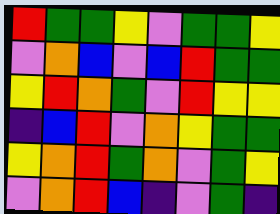[["red", "green", "green", "yellow", "violet", "green", "green", "yellow"], ["violet", "orange", "blue", "violet", "blue", "red", "green", "green"], ["yellow", "red", "orange", "green", "violet", "red", "yellow", "yellow"], ["indigo", "blue", "red", "violet", "orange", "yellow", "green", "green"], ["yellow", "orange", "red", "green", "orange", "violet", "green", "yellow"], ["violet", "orange", "red", "blue", "indigo", "violet", "green", "indigo"]]